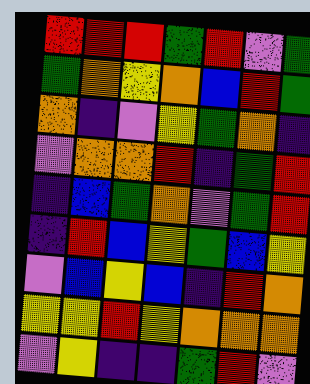[["red", "red", "red", "green", "red", "violet", "green"], ["green", "orange", "yellow", "orange", "blue", "red", "green"], ["orange", "indigo", "violet", "yellow", "green", "orange", "indigo"], ["violet", "orange", "orange", "red", "indigo", "green", "red"], ["indigo", "blue", "green", "orange", "violet", "green", "red"], ["indigo", "red", "blue", "yellow", "green", "blue", "yellow"], ["violet", "blue", "yellow", "blue", "indigo", "red", "orange"], ["yellow", "yellow", "red", "yellow", "orange", "orange", "orange"], ["violet", "yellow", "indigo", "indigo", "green", "red", "violet"]]